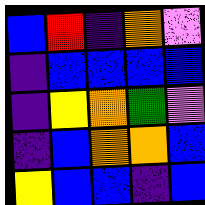[["blue", "red", "indigo", "orange", "violet"], ["indigo", "blue", "blue", "blue", "blue"], ["indigo", "yellow", "orange", "green", "violet"], ["indigo", "blue", "orange", "orange", "blue"], ["yellow", "blue", "blue", "indigo", "blue"]]